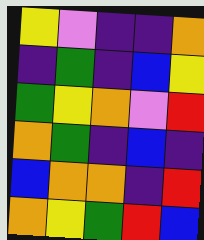[["yellow", "violet", "indigo", "indigo", "orange"], ["indigo", "green", "indigo", "blue", "yellow"], ["green", "yellow", "orange", "violet", "red"], ["orange", "green", "indigo", "blue", "indigo"], ["blue", "orange", "orange", "indigo", "red"], ["orange", "yellow", "green", "red", "blue"]]